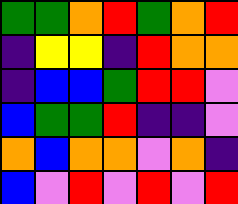[["green", "green", "orange", "red", "green", "orange", "red"], ["indigo", "yellow", "yellow", "indigo", "red", "orange", "orange"], ["indigo", "blue", "blue", "green", "red", "red", "violet"], ["blue", "green", "green", "red", "indigo", "indigo", "violet"], ["orange", "blue", "orange", "orange", "violet", "orange", "indigo"], ["blue", "violet", "red", "violet", "red", "violet", "red"]]